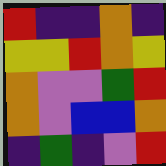[["red", "indigo", "indigo", "orange", "indigo"], ["yellow", "yellow", "red", "orange", "yellow"], ["orange", "violet", "violet", "green", "red"], ["orange", "violet", "blue", "blue", "orange"], ["indigo", "green", "indigo", "violet", "red"]]